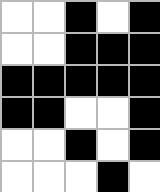[["white", "white", "black", "white", "black"], ["white", "white", "black", "black", "black"], ["black", "black", "black", "black", "black"], ["black", "black", "white", "white", "black"], ["white", "white", "black", "white", "black"], ["white", "white", "white", "black", "white"]]